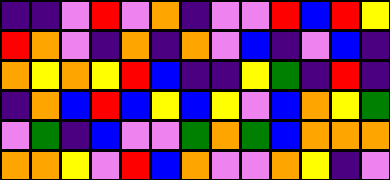[["indigo", "indigo", "violet", "red", "violet", "orange", "indigo", "violet", "violet", "red", "blue", "red", "yellow"], ["red", "orange", "violet", "indigo", "orange", "indigo", "orange", "violet", "blue", "indigo", "violet", "blue", "indigo"], ["orange", "yellow", "orange", "yellow", "red", "blue", "indigo", "indigo", "yellow", "green", "indigo", "red", "indigo"], ["indigo", "orange", "blue", "red", "blue", "yellow", "blue", "yellow", "violet", "blue", "orange", "yellow", "green"], ["violet", "green", "indigo", "blue", "violet", "violet", "green", "orange", "green", "blue", "orange", "orange", "orange"], ["orange", "orange", "yellow", "violet", "red", "blue", "orange", "violet", "violet", "orange", "yellow", "indigo", "violet"]]